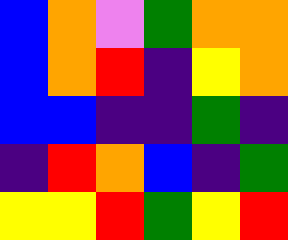[["blue", "orange", "violet", "green", "orange", "orange"], ["blue", "orange", "red", "indigo", "yellow", "orange"], ["blue", "blue", "indigo", "indigo", "green", "indigo"], ["indigo", "red", "orange", "blue", "indigo", "green"], ["yellow", "yellow", "red", "green", "yellow", "red"]]